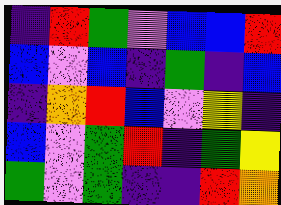[["indigo", "red", "green", "violet", "blue", "blue", "red"], ["blue", "violet", "blue", "indigo", "green", "indigo", "blue"], ["indigo", "orange", "red", "blue", "violet", "yellow", "indigo"], ["blue", "violet", "green", "red", "indigo", "green", "yellow"], ["green", "violet", "green", "indigo", "indigo", "red", "orange"]]